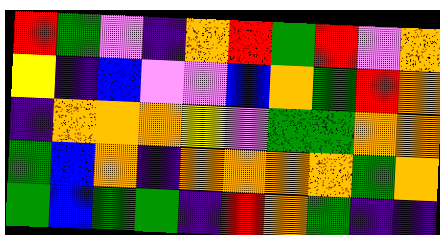[["red", "green", "violet", "indigo", "orange", "red", "green", "red", "violet", "orange"], ["yellow", "indigo", "blue", "violet", "violet", "blue", "orange", "green", "red", "orange"], ["indigo", "orange", "orange", "orange", "yellow", "violet", "green", "green", "orange", "orange"], ["green", "blue", "orange", "indigo", "orange", "orange", "orange", "orange", "green", "orange"], ["green", "blue", "green", "green", "indigo", "red", "orange", "green", "indigo", "indigo"]]